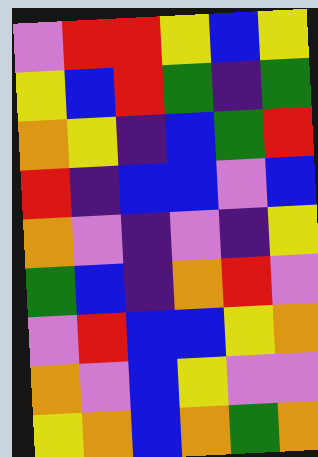[["violet", "red", "red", "yellow", "blue", "yellow"], ["yellow", "blue", "red", "green", "indigo", "green"], ["orange", "yellow", "indigo", "blue", "green", "red"], ["red", "indigo", "blue", "blue", "violet", "blue"], ["orange", "violet", "indigo", "violet", "indigo", "yellow"], ["green", "blue", "indigo", "orange", "red", "violet"], ["violet", "red", "blue", "blue", "yellow", "orange"], ["orange", "violet", "blue", "yellow", "violet", "violet"], ["yellow", "orange", "blue", "orange", "green", "orange"]]